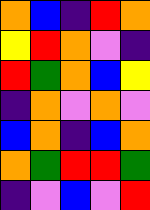[["orange", "blue", "indigo", "red", "orange"], ["yellow", "red", "orange", "violet", "indigo"], ["red", "green", "orange", "blue", "yellow"], ["indigo", "orange", "violet", "orange", "violet"], ["blue", "orange", "indigo", "blue", "orange"], ["orange", "green", "red", "red", "green"], ["indigo", "violet", "blue", "violet", "red"]]